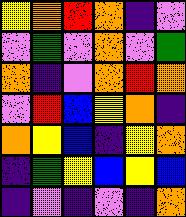[["yellow", "orange", "red", "orange", "indigo", "violet"], ["violet", "green", "violet", "orange", "violet", "green"], ["orange", "indigo", "violet", "orange", "red", "orange"], ["violet", "red", "blue", "yellow", "orange", "indigo"], ["orange", "yellow", "blue", "indigo", "yellow", "orange"], ["indigo", "green", "yellow", "blue", "yellow", "blue"], ["indigo", "violet", "indigo", "violet", "indigo", "orange"]]